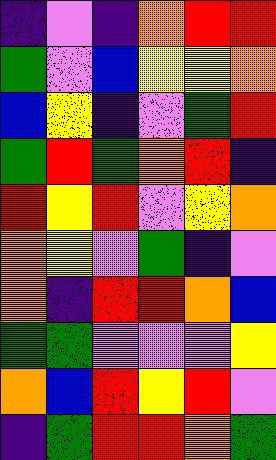[["indigo", "violet", "indigo", "orange", "red", "red"], ["green", "violet", "blue", "yellow", "yellow", "orange"], ["blue", "yellow", "indigo", "violet", "green", "red"], ["green", "red", "green", "orange", "red", "indigo"], ["red", "yellow", "red", "violet", "yellow", "orange"], ["orange", "yellow", "violet", "green", "indigo", "violet"], ["orange", "indigo", "red", "red", "orange", "blue"], ["green", "green", "violet", "violet", "violet", "yellow"], ["orange", "blue", "red", "yellow", "red", "violet"], ["indigo", "green", "red", "red", "orange", "green"]]